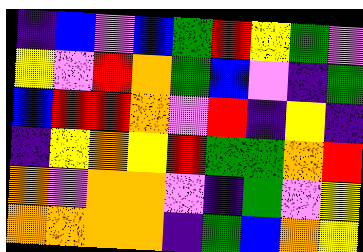[["indigo", "blue", "violet", "blue", "green", "red", "yellow", "green", "violet"], ["yellow", "violet", "red", "orange", "green", "blue", "violet", "indigo", "green"], ["blue", "red", "red", "orange", "violet", "red", "indigo", "yellow", "indigo"], ["indigo", "yellow", "orange", "yellow", "red", "green", "green", "orange", "red"], ["orange", "violet", "orange", "orange", "violet", "indigo", "green", "violet", "yellow"], ["orange", "orange", "orange", "orange", "indigo", "green", "blue", "orange", "yellow"]]